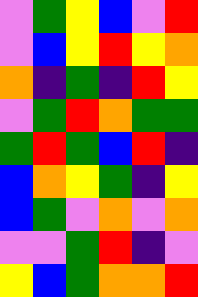[["violet", "green", "yellow", "blue", "violet", "red"], ["violet", "blue", "yellow", "red", "yellow", "orange"], ["orange", "indigo", "green", "indigo", "red", "yellow"], ["violet", "green", "red", "orange", "green", "green"], ["green", "red", "green", "blue", "red", "indigo"], ["blue", "orange", "yellow", "green", "indigo", "yellow"], ["blue", "green", "violet", "orange", "violet", "orange"], ["violet", "violet", "green", "red", "indigo", "violet"], ["yellow", "blue", "green", "orange", "orange", "red"]]